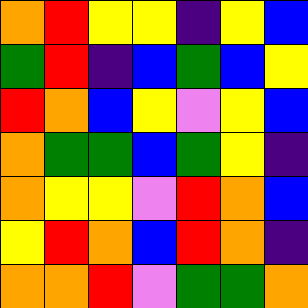[["orange", "red", "yellow", "yellow", "indigo", "yellow", "blue"], ["green", "red", "indigo", "blue", "green", "blue", "yellow"], ["red", "orange", "blue", "yellow", "violet", "yellow", "blue"], ["orange", "green", "green", "blue", "green", "yellow", "indigo"], ["orange", "yellow", "yellow", "violet", "red", "orange", "blue"], ["yellow", "red", "orange", "blue", "red", "orange", "indigo"], ["orange", "orange", "red", "violet", "green", "green", "orange"]]